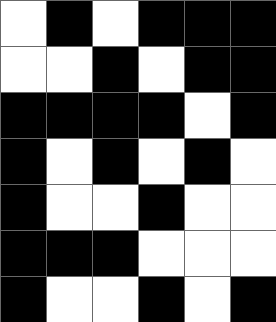[["white", "black", "white", "black", "black", "black"], ["white", "white", "black", "white", "black", "black"], ["black", "black", "black", "black", "white", "black"], ["black", "white", "black", "white", "black", "white"], ["black", "white", "white", "black", "white", "white"], ["black", "black", "black", "white", "white", "white"], ["black", "white", "white", "black", "white", "black"]]